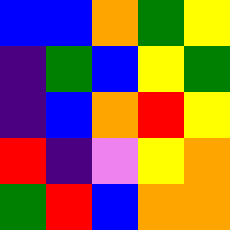[["blue", "blue", "orange", "green", "yellow"], ["indigo", "green", "blue", "yellow", "green"], ["indigo", "blue", "orange", "red", "yellow"], ["red", "indigo", "violet", "yellow", "orange"], ["green", "red", "blue", "orange", "orange"]]